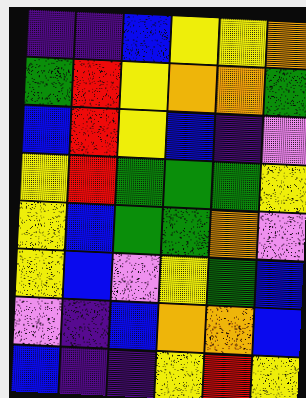[["indigo", "indigo", "blue", "yellow", "yellow", "orange"], ["green", "red", "yellow", "orange", "orange", "green"], ["blue", "red", "yellow", "blue", "indigo", "violet"], ["yellow", "red", "green", "green", "green", "yellow"], ["yellow", "blue", "green", "green", "orange", "violet"], ["yellow", "blue", "violet", "yellow", "green", "blue"], ["violet", "indigo", "blue", "orange", "orange", "blue"], ["blue", "indigo", "indigo", "yellow", "red", "yellow"]]